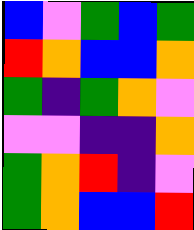[["blue", "violet", "green", "blue", "green"], ["red", "orange", "blue", "blue", "orange"], ["green", "indigo", "green", "orange", "violet"], ["violet", "violet", "indigo", "indigo", "orange"], ["green", "orange", "red", "indigo", "violet"], ["green", "orange", "blue", "blue", "red"]]